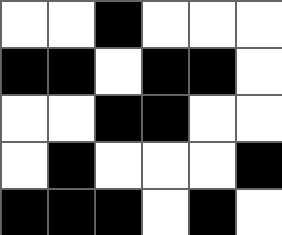[["white", "white", "black", "white", "white", "white"], ["black", "black", "white", "black", "black", "white"], ["white", "white", "black", "black", "white", "white"], ["white", "black", "white", "white", "white", "black"], ["black", "black", "black", "white", "black", "white"]]